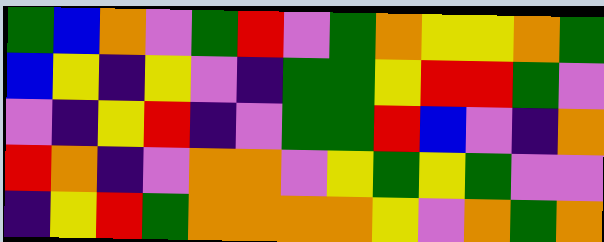[["green", "blue", "orange", "violet", "green", "red", "violet", "green", "orange", "yellow", "yellow", "orange", "green"], ["blue", "yellow", "indigo", "yellow", "violet", "indigo", "green", "green", "yellow", "red", "red", "green", "violet"], ["violet", "indigo", "yellow", "red", "indigo", "violet", "green", "green", "red", "blue", "violet", "indigo", "orange"], ["red", "orange", "indigo", "violet", "orange", "orange", "violet", "yellow", "green", "yellow", "green", "violet", "violet"], ["indigo", "yellow", "red", "green", "orange", "orange", "orange", "orange", "yellow", "violet", "orange", "green", "orange"]]